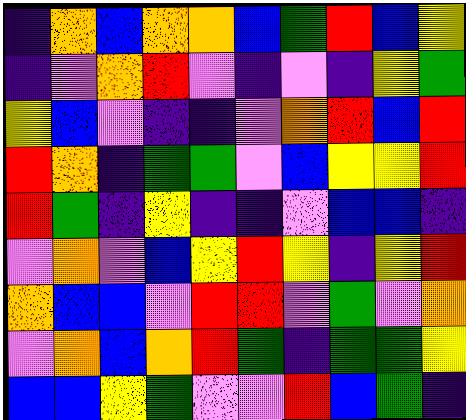[["indigo", "orange", "blue", "orange", "orange", "blue", "green", "red", "blue", "yellow"], ["indigo", "violet", "orange", "red", "violet", "indigo", "violet", "indigo", "yellow", "green"], ["yellow", "blue", "violet", "indigo", "indigo", "violet", "orange", "red", "blue", "red"], ["red", "orange", "indigo", "green", "green", "violet", "blue", "yellow", "yellow", "red"], ["red", "green", "indigo", "yellow", "indigo", "indigo", "violet", "blue", "blue", "indigo"], ["violet", "orange", "violet", "blue", "yellow", "red", "yellow", "indigo", "yellow", "red"], ["orange", "blue", "blue", "violet", "red", "red", "violet", "green", "violet", "orange"], ["violet", "orange", "blue", "orange", "red", "green", "indigo", "green", "green", "yellow"], ["blue", "blue", "yellow", "green", "violet", "violet", "red", "blue", "green", "indigo"]]